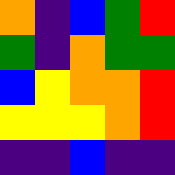[["orange", "indigo", "blue", "green", "red"], ["green", "indigo", "orange", "green", "green"], ["blue", "yellow", "orange", "orange", "red"], ["yellow", "yellow", "yellow", "orange", "red"], ["indigo", "indigo", "blue", "indigo", "indigo"]]